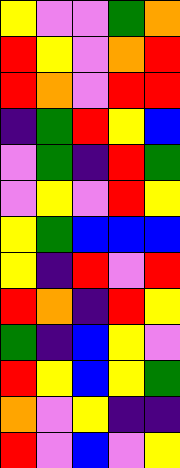[["yellow", "violet", "violet", "green", "orange"], ["red", "yellow", "violet", "orange", "red"], ["red", "orange", "violet", "red", "red"], ["indigo", "green", "red", "yellow", "blue"], ["violet", "green", "indigo", "red", "green"], ["violet", "yellow", "violet", "red", "yellow"], ["yellow", "green", "blue", "blue", "blue"], ["yellow", "indigo", "red", "violet", "red"], ["red", "orange", "indigo", "red", "yellow"], ["green", "indigo", "blue", "yellow", "violet"], ["red", "yellow", "blue", "yellow", "green"], ["orange", "violet", "yellow", "indigo", "indigo"], ["red", "violet", "blue", "violet", "yellow"]]